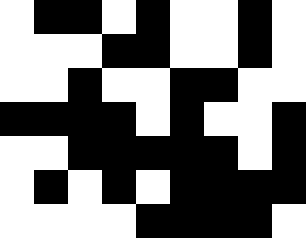[["white", "black", "black", "white", "black", "white", "white", "black", "white"], ["white", "white", "white", "black", "black", "white", "white", "black", "white"], ["white", "white", "black", "white", "white", "black", "black", "white", "white"], ["black", "black", "black", "black", "white", "black", "white", "white", "black"], ["white", "white", "black", "black", "black", "black", "black", "white", "black"], ["white", "black", "white", "black", "white", "black", "black", "black", "black"], ["white", "white", "white", "white", "black", "black", "black", "black", "white"]]